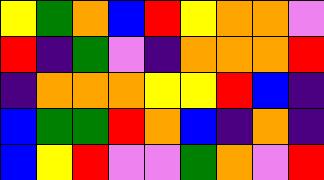[["yellow", "green", "orange", "blue", "red", "yellow", "orange", "orange", "violet"], ["red", "indigo", "green", "violet", "indigo", "orange", "orange", "orange", "red"], ["indigo", "orange", "orange", "orange", "yellow", "yellow", "red", "blue", "indigo"], ["blue", "green", "green", "red", "orange", "blue", "indigo", "orange", "indigo"], ["blue", "yellow", "red", "violet", "violet", "green", "orange", "violet", "red"]]